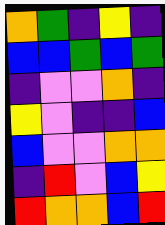[["orange", "green", "indigo", "yellow", "indigo"], ["blue", "blue", "green", "blue", "green"], ["indigo", "violet", "violet", "orange", "indigo"], ["yellow", "violet", "indigo", "indigo", "blue"], ["blue", "violet", "violet", "orange", "orange"], ["indigo", "red", "violet", "blue", "yellow"], ["red", "orange", "orange", "blue", "red"]]